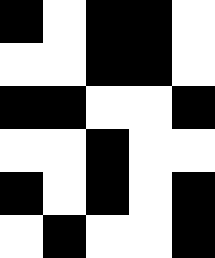[["black", "white", "black", "black", "white"], ["white", "white", "black", "black", "white"], ["black", "black", "white", "white", "black"], ["white", "white", "black", "white", "white"], ["black", "white", "black", "white", "black"], ["white", "black", "white", "white", "black"]]